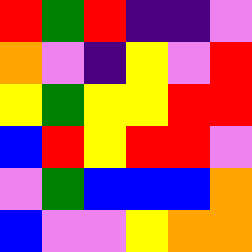[["red", "green", "red", "indigo", "indigo", "violet"], ["orange", "violet", "indigo", "yellow", "violet", "red"], ["yellow", "green", "yellow", "yellow", "red", "red"], ["blue", "red", "yellow", "red", "red", "violet"], ["violet", "green", "blue", "blue", "blue", "orange"], ["blue", "violet", "violet", "yellow", "orange", "orange"]]